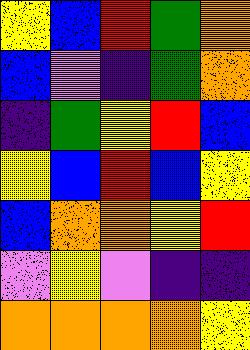[["yellow", "blue", "red", "green", "orange"], ["blue", "violet", "indigo", "green", "orange"], ["indigo", "green", "yellow", "red", "blue"], ["yellow", "blue", "red", "blue", "yellow"], ["blue", "orange", "orange", "yellow", "red"], ["violet", "yellow", "violet", "indigo", "indigo"], ["orange", "orange", "orange", "orange", "yellow"]]